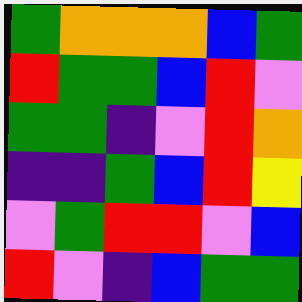[["green", "orange", "orange", "orange", "blue", "green"], ["red", "green", "green", "blue", "red", "violet"], ["green", "green", "indigo", "violet", "red", "orange"], ["indigo", "indigo", "green", "blue", "red", "yellow"], ["violet", "green", "red", "red", "violet", "blue"], ["red", "violet", "indigo", "blue", "green", "green"]]